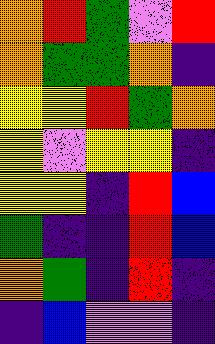[["orange", "red", "green", "violet", "red"], ["orange", "green", "green", "orange", "indigo"], ["yellow", "yellow", "red", "green", "orange"], ["yellow", "violet", "yellow", "yellow", "indigo"], ["yellow", "yellow", "indigo", "red", "blue"], ["green", "indigo", "indigo", "red", "blue"], ["orange", "green", "indigo", "red", "indigo"], ["indigo", "blue", "violet", "violet", "indigo"]]